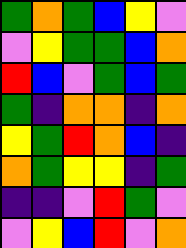[["green", "orange", "green", "blue", "yellow", "violet"], ["violet", "yellow", "green", "green", "blue", "orange"], ["red", "blue", "violet", "green", "blue", "green"], ["green", "indigo", "orange", "orange", "indigo", "orange"], ["yellow", "green", "red", "orange", "blue", "indigo"], ["orange", "green", "yellow", "yellow", "indigo", "green"], ["indigo", "indigo", "violet", "red", "green", "violet"], ["violet", "yellow", "blue", "red", "violet", "orange"]]